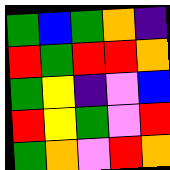[["green", "blue", "green", "orange", "indigo"], ["red", "green", "red", "red", "orange"], ["green", "yellow", "indigo", "violet", "blue"], ["red", "yellow", "green", "violet", "red"], ["green", "orange", "violet", "red", "orange"]]